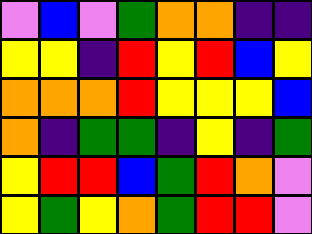[["violet", "blue", "violet", "green", "orange", "orange", "indigo", "indigo"], ["yellow", "yellow", "indigo", "red", "yellow", "red", "blue", "yellow"], ["orange", "orange", "orange", "red", "yellow", "yellow", "yellow", "blue"], ["orange", "indigo", "green", "green", "indigo", "yellow", "indigo", "green"], ["yellow", "red", "red", "blue", "green", "red", "orange", "violet"], ["yellow", "green", "yellow", "orange", "green", "red", "red", "violet"]]